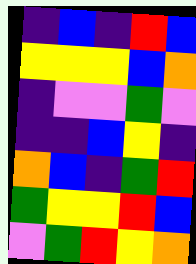[["indigo", "blue", "indigo", "red", "blue"], ["yellow", "yellow", "yellow", "blue", "orange"], ["indigo", "violet", "violet", "green", "violet"], ["indigo", "indigo", "blue", "yellow", "indigo"], ["orange", "blue", "indigo", "green", "red"], ["green", "yellow", "yellow", "red", "blue"], ["violet", "green", "red", "yellow", "orange"]]